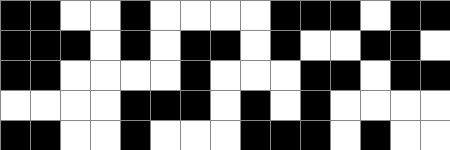[["black", "black", "white", "white", "black", "white", "white", "white", "white", "black", "black", "black", "white", "black", "black"], ["black", "black", "black", "white", "black", "white", "black", "black", "white", "black", "white", "white", "black", "black", "white"], ["black", "black", "white", "white", "white", "white", "black", "white", "white", "white", "black", "black", "white", "black", "black"], ["white", "white", "white", "white", "black", "black", "black", "white", "black", "white", "black", "white", "white", "white", "white"], ["black", "black", "white", "white", "black", "white", "white", "white", "black", "black", "black", "white", "black", "white", "white"]]